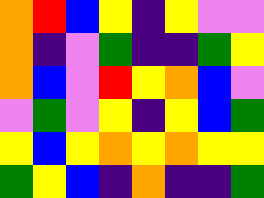[["orange", "red", "blue", "yellow", "indigo", "yellow", "violet", "violet"], ["orange", "indigo", "violet", "green", "indigo", "indigo", "green", "yellow"], ["orange", "blue", "violet", "red", "yellow", "orange", "blue", "violet"], ["violet", "green", "violet", "yellow", "indigo", "yellow", "blue", "green"], ["yellow", "blue", "yellow", "orange", "yellow", "orange", "yellow", "yellow"], ["green", "yellow", "blue", "indigo", "orange", "indigo", "indigo", "green"]]